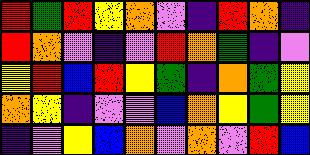[["red", "green", "red", "yellow", "orange", "violet", "indigo", "red", "orange", "indigo"], ["red", "orange", "violet", "indigo", "violet", "red", "orange", "green", "indigo", "violet"], ["yellow", "red", "blue", "red", "yellow", "green", "indigo", "orange", "green", "yellow"], ["orange", "yellow", "indigo", "violet", "violet", "blue", "orange", "yellow", "green", "yellow"], ["indigo", "violet", "yellow", "blue", "orange", "violet", "orange", "violet", "red", "blue"]]